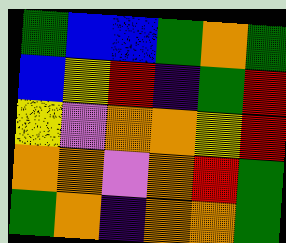[["green", "blue", "blue", "green", "orange", "green"], ["blue", "yellow", "red", "indigo", "green", "red"], ["yellow", "violet", "orange", "orange", "yellow", "red"], ["orange", "orange", "violet", "orange", "red", "green"], ["green", "orange", "indigo", "orange", "orange", "green"]]